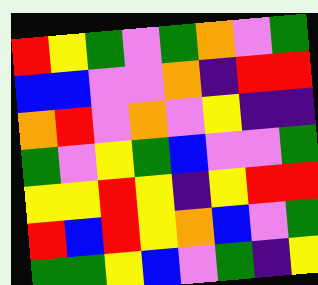[["red", "yellow", "green", "violet", "green", "orange", "violet", "green"], ["blue", "blue", "violet", "violet", "orange", "indigo", "red", "red"], ["orange", "red", "violet", "orange", "violet", "yellow", "indigo", "indigo"], ["green", "violet", "yellow", "green", "blue", "violet", "violet", "green"], ["yellow", "yellow", "red", "yellow", "indigo", "yellow", "red", "red"], ["red", "blue", "red", "yellow", "orange", "blue", "violet", "green"], ["green", "green", "yellow", "blue", "violet", "green", "indigo", "yellow"]]